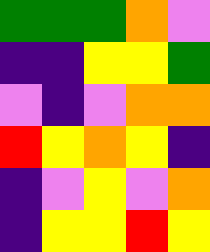[["green", "green", "green", "orange", "violet"], ["indigo", "indigo", "yellow", "yellow", "green"], ["violet", "indigo", "violet", "orange", "orange"], ["red", "yellow", "orange", "yellow", "indigo"], ["indigo", "violet", "yellow", "violet", "orange"], ["indigo", "yellow", "yellow", "red", "yellow"]]